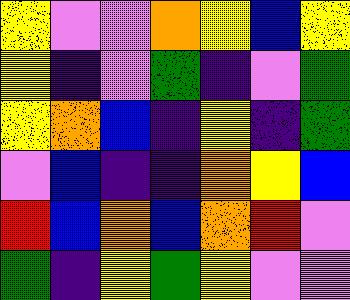[["yellow", "violet", "violet", "orange", "yellow", "blue", "yellow"], ["yellow", "indigo", "violet", "green", "indigo", "violet", "green"], ["yellow", "orange", "blue", "indigo", "yellow", "indigo", "green"], ["violet", "blue", "indigo", "indigo", "orange", "yellow", "blue"], ["red", "blue", "orange", "blue", "orange", "red", "violet"], ["green", "indigo", "yellow", "green", "yellow", "violet", "violet"]]